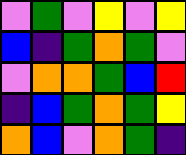[["violet", "green", "violet", "yellow", "violet", "yellow"], ["blue", "indigo", "green", "orange", "green", "violet"], ["violet", "orange", "orange", "green", "blue", "red"], ["indigo", "blue", "green", "orange", "green", "yellow"], ["orange", "blue", "violet", "orange", "green", "indigo"]]